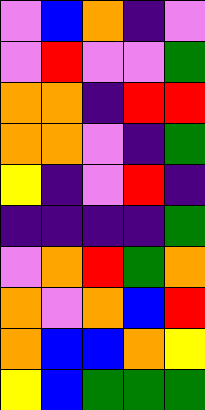[["violet", "blue", "orange", "indigo", "violet"], ["violet", "red", "violet", "violet", "green"], ["orange", "orange", "indigo", "red", "red"], ["orange", "orange", "violet", "indigo", "green"], ["yellow", "indigo", "violet", "red", "indigo"], ["indigo", "indigo", "indigo", "indigo", "green"], ["violet", "orange", "red", "green", "orange"], ["orange", "violet", "orange", "blue", "red"], ["orange", "blue", "blue", "orange", "yellow"], ["yellow", "blue", "green", "green", "green"]]